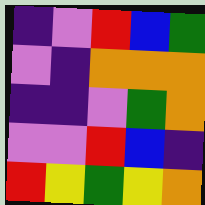[["indigo", "violet", "red", "blue", "green"], ["violet", "indigo", "orange", "orange", "orange"], ["indigo", "indigo", "violet", "green", "orange"], ["violet", "violet", "red", "blue", "indigo"], ["red", "yellow", "green", "yellow", "orange"]]